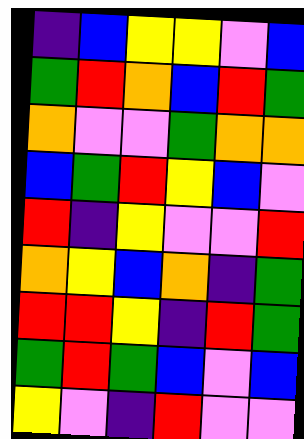[["indigo", "blue", "yellow", "yellow", "violet", "blue"], ["green", "red", "orange", "blue", "red", "green"], ["orange", "violet", "violet", "green", "orange", "orange"], ["blue", "green", "red", "yellow", "blue", "violet"], ["red", "indigo", "yellow", "violet", "violet", "red"], ["orange", "yellow", "blue", "orange", "indigo", "green"], ["red", "red", "yellow", "indigo", "red", "green"], ["green", "red", "green", "blue", "violet", "blue"], ["yellow", "violet", "indigo", "red", "violet", "violet"]]